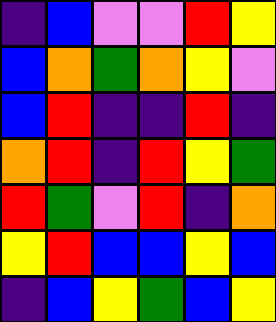[["indigo", "blue", "violet", "violet", "red", "yellow"], ["blue", "orange", "green", "orange", "yellow", "violet"], ["blue", "red", "indigo", "indigo", "red", "indigo"], ["orange", "red", "indigo", "red", "yellow", "green"], ["red", "green", "violet", "red", "indigo", "orange"], ["yellow", "red", "blue", "blue", "yellow", "blue"], ["indigo", "blue", "yellow", "green", "blue", "yellow"]]